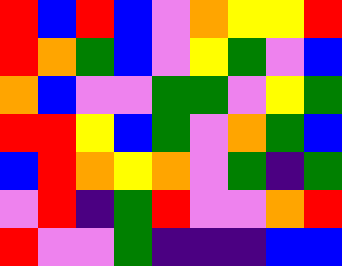[["red", "blue", "red", "blue", "violet", "orange", "yellow", "yellow", "red"], ["red", "orange", "green", "blue", "violet", "yellow", "green", "violet", "blue"], ["orange", "blue", "violet", "violet", "green", "green", "violet", "yellow", "green"], ["red", "red", "yellow", "blue", "green", "violet", "orange", "green", "blue"], ["blue", "red", "orange", "yellow", "orange", "violet", "green", "indigo", "green"], ["violet", "red", "indigo", "green", "red", "violet", "violet", "orange", "red"], ["red", "violet", "violet", "green", "indigo", "indigo", "indigo", "blue", "blue"]]